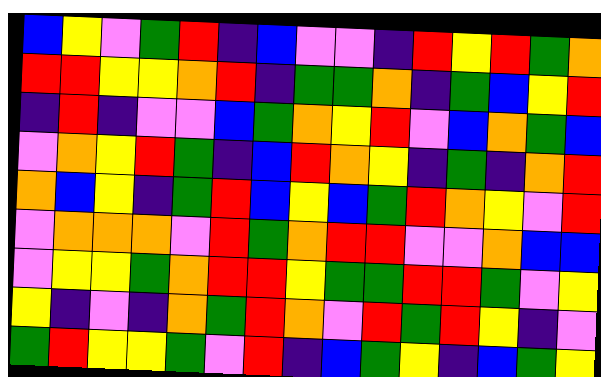[["blue", "yellow", "violet", "green", "red", "indigo", "blue", "violet", "violet", "indigo", "red", "yellow", "red", "green", "orange"], ["red", "red", "yellow", "yellow", "orange", "red", "indigo", "green", "green", "orange", "indigo", "green", "blue", "yellow", "red"], ["indigo", "red", "indigo", "violet", "violet", "blue", "green", "orange", "yellow", "red", "violet", "blue", "orange", "green", "blue"], ["violet", "orange", "yellow", "red", "green", "indigo", "blue", "red", "orange", "yellow", "indigo", "green", "indigo", "orange", "red"], ["orange", "blue", "yellow", "indigo", "green", "red", "blue", "yellow", "blue", "green", "red", "orange", "yellow", "violet", "red"], ["violet", "orange", "orange", "orange", "violet", "red", "green", "orange", "red", "red", "violet", "violet", "orange", "blue", "blue"], ["violet", "yellow", "yellow", "green", "orange", "red", "red", "yellow", "green", "green", "red", "red", "green", "violet", "yellow"], ["yellow", "indigo", "violet", "indigo", "orange", "green", "red", "orange", "violet", "red", "green", "red", "yellow", "indigo", "violet"], ["green", "red", "yellow", "yellow", "green", "violet", "red", "indigo", "blue", "green", "yellow", "indigo", "blue", "green", "yellow"]]